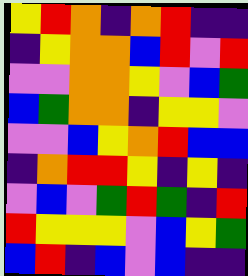[["yellow", "red", "orange", "indigo", "orange", "red", "indigo", "indigo"], ["indigo", "yellow", "orange", "orange", "blue", "red", "violet", "red"], ["violet", "violet", "orange", "orange", "yellow", "violet", "blue", "green"], ["blue", "green", "orange", "orange", "indigo", "yellow", "yellow", "violet"], ["violet", "violet", "blue", "yellow", "orange", "red", "blue", "blue"], ["indigo", "orange", "red", "red", "yellow", "indigo", "yellow", "indigo"], ["violet", "blue", "violet", "green", "red", "green", "indigo", "red"], ["red", "yellow", "yellow", "yellow", "violet", "blue", "yellow", "green"], ["blue", "red", "indigo", "blue", "violet", "blue", "indigo", "indigo"]]